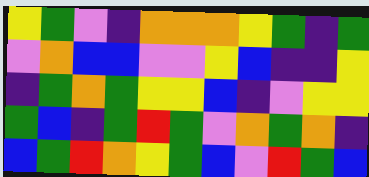[["yellow", "green", "violet", "indigo", "orange", "orange", "orange", "yellow", "green", "indigo", "green"], ["violet", "orange", "blue", "blue", "violet", "violet", "yellow", "blue", "indigo", "indigo", "yellow"], ["indigo", "green", "orange", "green", "yellow", "yellow", "blue", "indigo", "violet", "yellow", "yellow"], ["green", "blue", "indigo", "green", "red", "green", "violet", "orange", "green", "orange", "indigo"], ["blue", "green", "red", "orange", "yellow", "green", "blue", "violet", "red", "green", "blue"]]